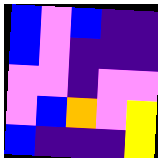[["blue", "violet", "blue", "indigo", "indigo"], ["blue", "violet", "indigo", "indigo", "indigo"], ["violet", "violet", "indigo", "violet", "violet"], ["violet", "blue", "orange", "violet", "yellow"], ["blue", "indigo", "indigo", "indigo", "yellow"]]